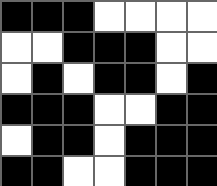[["black", "black", "black", "white", "white", "white", "white"], ["white", "white", "black", "black", "black", "white", "white"], ["white", "black", "white", "black", "black", "white", "black"], ["black", "black", "black", "white", "white", "black", "black"], ["white", "black", "black", "white", "black", "black", "black"], ["black", "black", "white", "white", "black", "black", "black"]]